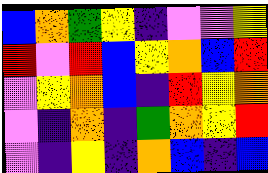[["blue", "orange", "green", "yellow", "indigo", "violet", "violet", "yellow"], ["red", "violet", "red", "blue", "yellow", "orange", "blue", "red"], ["violet", "yellow", "orange", "blue", "indigo", "red", "yellow", "orange"], ["violet", "indigo", "orange", "indigo", "green", "orange", "yellow", "red"], ["violet", "indigo", "yellow", "indigo", "orange", "blue", "indigo", "blue"]]